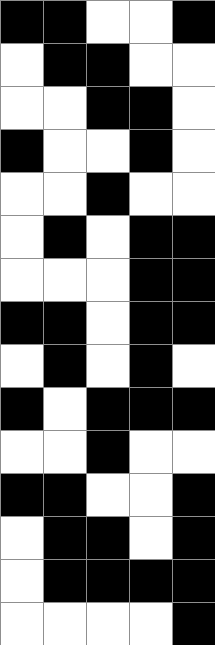[["black", "black", "white", "white", "black"], ["white", "black", "black", "white", "white"], ["white", "white", "black", "black", "white"], ["black", "white", "white", "black", "white"], ["white", "white", "black", "white", "white"], ["white", "black", "white", "black", "black"], ["white", "white", "white", "black", "black"], ["black", "black", "white", "black", "black"], ["white", "black", "white", "black", "white"], ["black", "white", "black", "black", "black"], ["white", "white", "black", "white", "white"], ["black", "black", "white", "white", "black"], ["white", "black", "black", "white", "black"], ["white", "black", "black", "black", "black"], ["white", "white", "white", "white", "black"]]